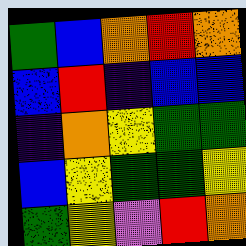[["green", "blue", "orange", "red", "orange"], ["blue", "red", "indigo", "blue", "blue"], ["indigo", "orange", "yellow", "green", "green"], ["blue", "yellow", "green", "green", "yellow"], ["green", "yellow", "violet", "red", "orange"]]